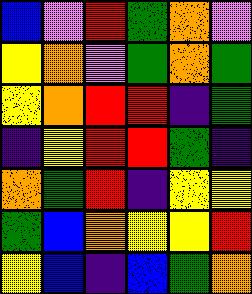[["blue", "violet", "red", "green", "orange", "violet"], ["yellow", "orange", "violet", "green", "orange", "green"], ["yellow", "orange", "red", "red", "indigo", "green"], ["indigo", "yellow", "red", "red", "green", "indigo"], ["orange", "green", "red", "indigo", "yellow", "yellow"], ["green", "blue", "orange", "yellow", "yellow", "red"], ["yellow", "blue", "indigo", "blue", "green", "orange"]]